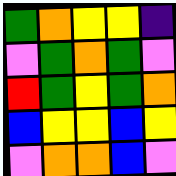[["green", "orange", "yellow", "yellow", "indigo"], ["violet", "green", "orange", "green", "violet"], ["red", "green", "yellow", "green", "orange"], ["blue", "yellow", "yellow", "blue", "yellow"], ["violet", "orange", "orange", "blue", "violet"]]